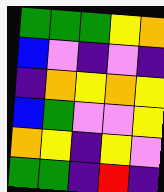[["green", "green", "green", "yellow", "orange"], ["blue", "violet", "indigo", "violet", "indigo"], ["indigo", "orange", "yellow", "orange", "yellow"], ["blue", "green", "violet", "violet", "yellow"], ["orange", "yellow", "indigo", "yellow", "violet"], ["green", "green", "indigo", "red", "indigo"]]